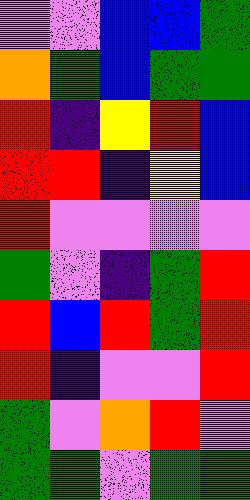[["violet", "violet", "blue", "blue", "green"], ["orange", "green", "blue", "green", "green"], ["red", "indigo", "yellow", "red", "blue"], ["red", "red", "indigo", "yellow", "blue"], ["red", "violet", "violet", "violet", "violet"], ["green", "violet", "indigo", "green", "red"], ["red", "blue", "red", "green", "red"], ["red", "indigo", "violet", "violet", "red"], ["green", "violet", "orange", "red", "violet"], ["green", "green", "violet", "green", "green"]]